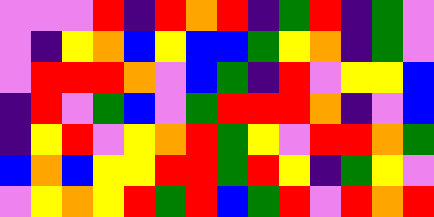[["violet", "violet", "violet", "red", "indigo", "red", "orange", "red", "indigo", "green", "red", "indigo", "green", "violet"], ["violet", "indigo", "yellow", "orange", "blue", "yellow", "blue", "blue", "green", "yellow", "orange", "indigo", "green", "violet"], ["violet", "red", "red", "red", "orange", "violet", "blue", "green", "indigo", "red", "violet", "yellow", "yellow", "blue"], ["indigo", "red", "violet", "green", "blue", "violet", "green", "red", "red", "red", "orange", "indigo", "violet", "blue"], ["indigo", "yellow", "red", "violet", "yellow", "orange", "red", "green", "yellow", "violet", "red", "red", "orange", "green"], ["blue", "orange", "blue", "yellow", "yellow", "red", "red", "green", "red", "yellow", "indigo", "green", "yellow", "violet"], ["violet", "yellow", "orange", "yellow", "red", "green", "red", "blue", "green", "red", "violet", "red", "orange", "red"]]